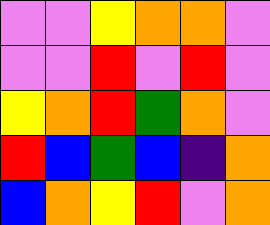[["violet", "violet", "yellow", "orange", "orange", "violet"], ["violet", "violet", "red", "violet", "red", "violet"], ["yellow", "orange", "red", "green", "orange", "violet"], ["red", "blue", "green", "blue", "indigo", "orange"], ["blue", "orange", "yellow", "red", "violet", "orange"]]